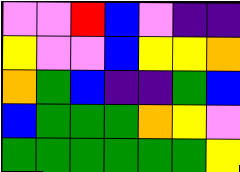[["violet", "violet", "red", "blue", "violet", "indigo", "indigo"], ["yellow", "violet", "violet", "blue", "yellow", "yellow", "orange"], ["orange", "green", "blue", "indigo", "indigo", "green", "blue"], ["blue", "green", "green", "green", "orange", "yellow", "violet"], ["green", "green", "green", "green", "green", "green", "yellow"]]